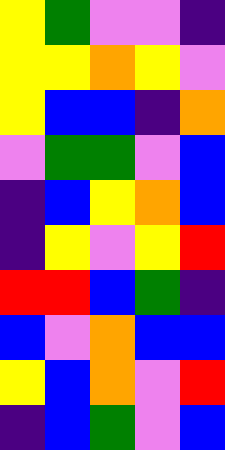[["yellow", "green", "violet", "violet", "indigo"], ["yellow", "yellow", "orange", "yellow", "violet"], ["yellow", "blue", "blue", "indigo", "orange"], ["violet", "green", "green", "violet", "blue"], ["indigo", "blue", "yellow", "orange", "blue"], ["indigo", "yellow", "violet", "yellow", "red"], ["red", "red", "blue", "green", "indigo"], ["blue", "violet", "orange", "blue", "blue"], ["yellow", "blue", "orange", "violet", "red"], ["indigo", "blue", "green", "violet", "blue"]]